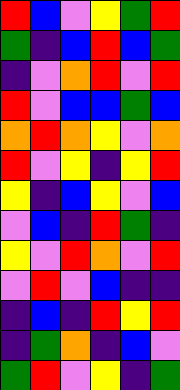[["red", "blue", "violet", "yellow", "green", "red"], ["green", "indigo", "blue", "red", "blue", "green"], ["indigo", "violet", "orange", "red", "violet", "red"], ["red", "violet", "blue", "blue", "green", "blue"], ["orange", "red", "orange", "yellow", "violet", "orange"], ["red", "violet", "yellow", "indigo", "yellow", "red"], ["yellow", "indigo", "blue", "yellow", "violet", "blue"], ["violet", "blue", "indigo", "red", "green", "indigo"], ["yellow", "violet", "red", "orange", "violet", "red"], ["violet", "red", "violet", "blue", "indigo", "indigo"], ["indigo", "blue", "indigo", "red", "yellow", "red"], ["indigo", "green", "orange", "indigo", "blue", "violet"], ["green", "red", "violet", "yellow", "indigo", "green"]]